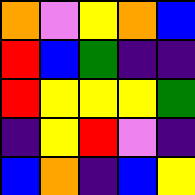[["orange", "violet", "yellow", "orange", "blue"], ["red", "blue", "green", "indigo", "indigo"], ["red", "yellow", "yellow", "yellow", "green"], ["indigo", "yellow", "red", "violet", "indigo"], ["blue", "orange", "indigo", "blue", "yellow"]]